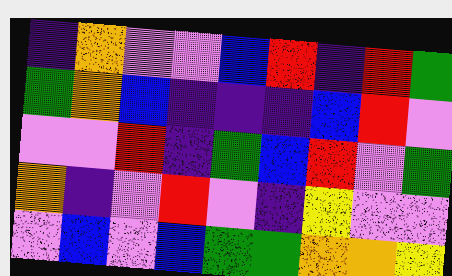[["indigo", "orange", "violet", "violet", "blue", "red", "indigo", "red", "green"], ["green", "orange", "blue", "indigo", "indigo", "indigo", "blue", "red", "violet"], ["violet", "violet", "red", "indigo", "green", "blue", "red", "violet", "green"], ["orange", "indigo", "violet", "red", "violet", "indigo", "yellow", "violet", "violet"], ["violet", "blue", "violet", "blue", "green", "green", "orange", "orange", "yellow"]]